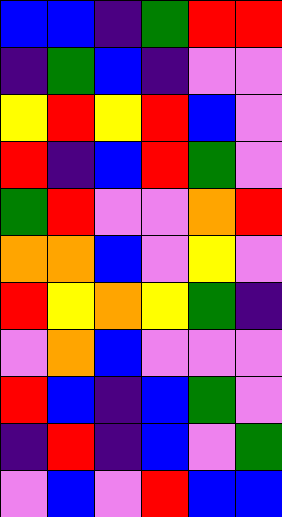[["blue", "blue", "indigo", "green", "red", "red"], ["indigo", "green", "blue", "indigo", "violet", "violet"], ["yellow", "red", "yellow", "red", "blue", "violet"], ["red", "indigo", "blue", "red", "green", "violet"], ["green", "red", "violet", "violet", "orange", "red"], ["orange", "orange", "blue", "violet", "yellow", "violet"], ["red", "yellow", "orange", "yellow", "green", "indigo"], ["violet", "orange", "blue", "violet", "violet", "violet"], ["red", "blue", "indigo", "blue", "green", "violet"], ["indigo", "red", "indigo", "blue", "violet", "green"], ["violet", "blue", "violet", "red", "blue", "blue"]]